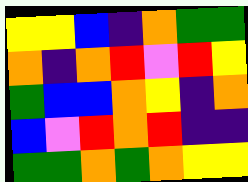[["yellow", "yellow", "blue", "indigo", "orange", "green", "green"], ["orange", "indigo", "orange", "red", "violet", "red", "yellow"], ["green", "blue", "blue", "orange", "yellow", "indigo", "orange"], ["blue", "violet", "red", "orange", "red", "indigo", "indigo"], ["green", "green", "orange", "green", "orange", "yellow", "yellow"]]